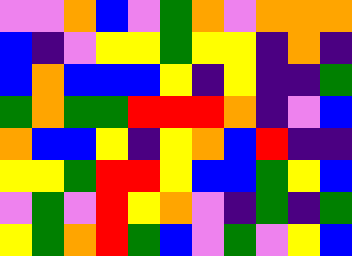[["violet", "violet", "orange", "blue", "violet", "green", "orange", "violet", "orange", "orange", "orange"], ["blue", "indigo", "violet", "yellow", "yellow", "green", "yellow", "yellow", "indigo", "orange", "indigo"], ["blue", "orange", "blue", "blue", "blue", "yellow", "indigo", "yellow", "indigo", "indigo", "green"], ["green", "orange", "green", "green", "red", "red", "red", "orange", "indigo", "violet", "blue"], ["orange", "blue", "blue", "yellow", "indigo", "yellow", "orange", "blue", "red", "indigo", "indigo"], ["yellow", "yellow", "green", "red", "red", "yellow", "blue", "blue", "green", "yellow", "blue"], ["violet", "green", "violet", "red", "yellow", "orange", "violet", "indigo", "green", "indigo", "green"], ["yellow", "green", "orange", "red", "green", "blue", "violet", "green", "violet", "yellow", "blue"]]